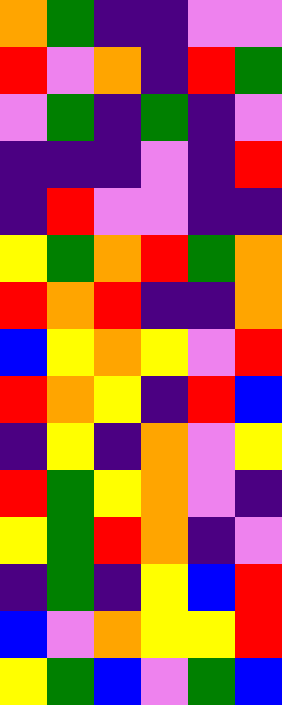[["orange", "green", "indigo", "indigo", "violet", "violet"], ["red", "violet", "orange", "indigo", "red", "green"], ["violet", "green", "indigo", "green", "indigo", "violet"], ["indigo", "indigo", "indigo", "violet", "indigo", "red"], ["indigo", "red", "violet", "violet", "indigo", "indigo"], ["yellow", "green", "orange", "red", "green", "orange"], ["red", "orange", "red", "indigo", "indigo", "orange"], ["blue", "yellow", "orange", "yellow", "violet", "red"], ["red", "orange", "yellow", "indigo", "red", "blue"], ["indigo", "yellow", "indigo", "orange", "violet", "yellow"], ["red", "green", "yellow", "orange", "violet", "indigo"], ["yellow", "green", "red", "orange", "indigo", "violet"], ["indigo", "green", "indigo", "yellow", "blue", "red"], ["blue", "violet", "orange", "yellow", "yellow", "red"], ["yellow", "green", "blue", "violet", "green", "blue"]]